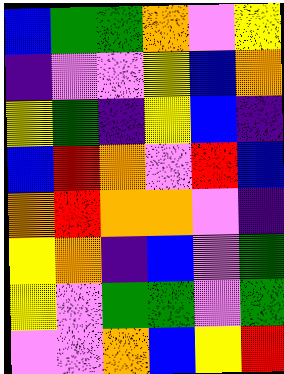[["blue", "green", "green", "orange", "violet", "yellow"], ["indigo", "violet", "violet", "yellow", "blue", "orange"], ["yellow", "green", "indigo", "yellow", "blue", "indigo"], ["blue", "red", "orange", "violet", "red", "blue"], ["orange", "red", "orange", "orange", "violet", "indigo"], ["yellow", "orange", "indigo", "blue", "violet", "green"], ["yellow", "violet", "green", "green", "violet", "green"], ["violet", "violet", "orange", "blue", "yellow", "red"]]